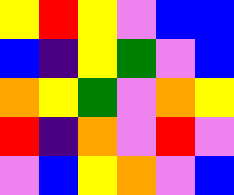[["yellow", "red", "yellow", "violet", "blue", "blue"], ["blue", "indigo", "yellow", "green", "violet", "blue"], ["orange", "yellow", "green", "violet", "orange", "yellow"], ["red", "indigo", "orange", "violet", "red", "violet"], ["violet", "blue", "yellow", "orange", "violet", "blue"]]